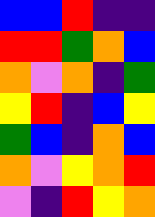[["blue", "blue", "red", "indigo", "indigo"], ["red", "red", "green", "orange", "blue"], ["orange", "violet", "orange", "indigo", "green"], ["yellow", "red", "indigo", "blue", "yellow"], ["green", "blue", "indigo", "orange", "blue"], ["orange", "violet", "yellow", "orange", "red"], ["violet", "indigo", "red", "yellow", "orange"]]